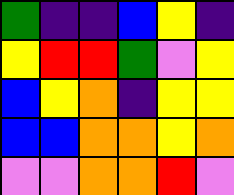[["green", "indigo", "indigo", "blue", "yellow", "indigo"], ["yellow", "red", "red", "green", "violet", "yellow"], ["blue", "yellow", "orange", "indigo", "yellow", "yellow"], ["blue", "blue", "orange", "orange", "yellow", "orange"], ["violet", "violet", "orange", "orange", "red", "violet"]]